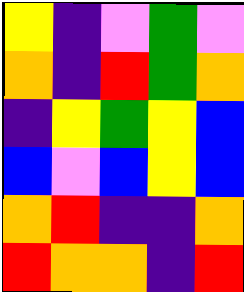[["yellow", "indigo", "violet", "green", "violet"], ["orange", "indigo", "red", "green", "orange"], ["indigo", "yellow", "green", "yellow", "blue"], ["blue", "violet", "blue", "yellow", "blue"], ["orange", "red", "indigo", "indigo", "orange"], ["red", "orange", "orange", "indigo", "red"]]